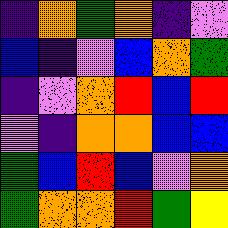[["indigo", "orange", "green", "orange", "indigo", "violet"], ["blue", "indigo", "violet", "blue", "orange", "green"], ["indigo", "violet", "orange", "red", "blue", "red"], ["violet", "indigo", "orange", "orange", "blue", "blue"], ["green", "blue", "red", "blue", "violet", "orange"], ["green", "orange", "orange", "red", "green", "yellow"]]